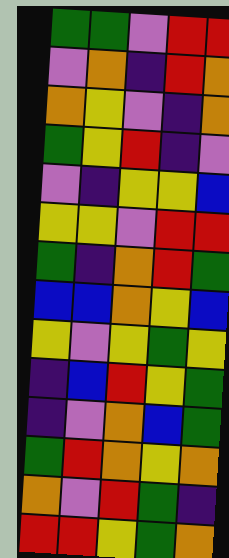[["green", "green", "violet", "red", "red"], ["violet", "orange", "indigo", "red", "orange"], ["orange", "yellow", "violet", "indigo", "orange"], ["green", "yellow", "red", "indigo", "violet"], ["violet", "indigo", "yellow", "yellow", "blue"], ["yellow", "yellow", "violet", "red", "red"], ["green", "indigo", "orange", "red", "green"], ["blue", "blue", "orange", "yellow", "blue"], ["yellow", "violet", "yellow", "green", "yellow"], ["indigo", "blue", "red", "yellow", "green"], ["indigo", "violet", "orange", "blue", "green"], ["green", "red", "orange", "yellow", "orange"], ["orange", "violet", "red", "green", "indigo"], ["red", "red", "yellow", "green", "orange"]]